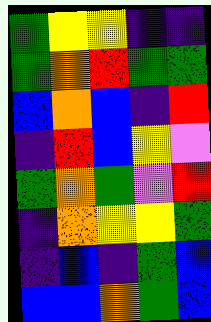[["green", "yellow", "yellow", "indigo", "indigo"], ["green", "orange", "red", "green", "green"], ["blue", "orange", "blue", "indigo", "red"], ["indigo", "red", "blue", "yellow", "violet"], ["green", "orange", "green", "violet", "red"], ["indigo", "orange", "yellow", "yellow", "green"], ["indigo", "blue", "indigo", "green", "blue"], ["blue", "blue", "orange", "green", "blue"]]